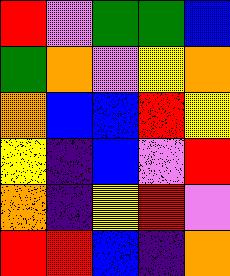[["red", "violet", "green", "green", "blue"], ["green", "orange", "violet", "yellow", "orange"], ["orange", "blue", "blue", "red", "yellow"], ["yellow", "indigo", "blue", "violet", "red"], ["orange", "indigo", "yellow", "red", "violet"], ["red", "red", "blue", "indigo", "orange"]]